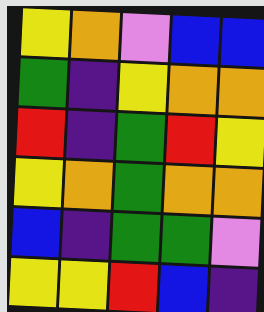[["yellow", "orange", "violet", "blue", "blue"], ["green", "indigo", "yellow", "orange", "orange"], ["red", "indigo", "green", "red", "yellow"], ["yellow", "orange", "green", "orange", "orange"], ["blue", "indigo", "green", "green", "violet"], ["yellow", "yellow", "red", "blue", "indigo"]]